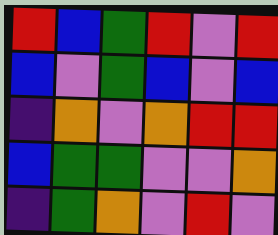[["red", "blue", "green", "red", "violet", "red"], ["blue", "violet", "green", "blue", "violet", "blue"], ["indigo", "orange", "violet", "orange", "red", "red"], ["blue", "green", "green", "violet", "violet", "orange"], ["indigo", "green", "orange", "violet", "red", "violet"]]